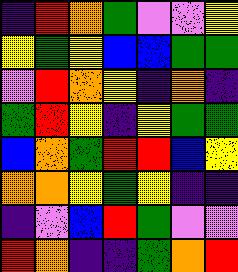[["indigo", "red", "orange", "green", "violet", "violet", "yellow"], ["yellow", "green", "yellow", "blue", "blue", "green", "green"], ["violet", "red", "orange", "yellow", "indigo", "orange", "indigo"], ["green", "red", "yellow", "indigo", "yellow", "green", "green"], ["blue", "orange", "green", "red", "red", "blue", "yellow"], ["orange", "orange", "yellow", "green", "yellow", "indigo", "indigo"], ["indigo", "violet", "blue", "red", "green", "violet", "violet"], ["red", "orange", "indigo", "indigo", "green", "orange", "red"]]